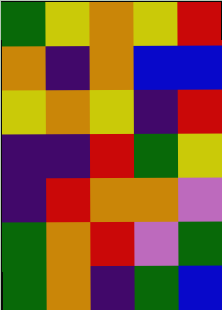[["green", "yellow", "orange", "yellow", "red"], ["orange", "indigo", "orange", "blue", "blue"], ["yellow", "orange", "yellow", "indigo", "red"], ["indigo", "indigo", "red", "green", "yellow"], ["indigo", "red", "orange", "orange", "violet"], ["green", "orange", "red", "violet", "green"], ["green", "orange", "indigo", "green", "blue"]]